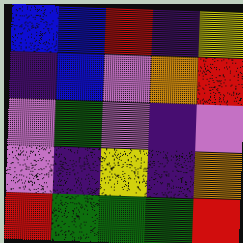[["blue", "blue", "red", "indigo", "yellow"], ["indigo", "blue", "violet", "orange", "red"], ["violet", "green", "violet", "indigo", "violet"], ["violet", "indigo", "yellow", "indigo", "orange"], ["red", "green", "green", "green", "red"]]